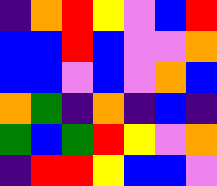[["indigo", "orange", "red", "yellow", "violet", "blue", "red"], ["blue", "blue", "red", "blue", "violet", "violet", "orange"], ["blue", "blue", "violet", "blue", "violet", "orange", "blue"], ["orange", "green", "indigo", "orange", "indigo", "blue", "indigo"], ["green", "blue", "green", "red", "yellow", "violet", "orange"], ["indigo", "red", "red", "yellow", "blue", "blue", "violet"]]